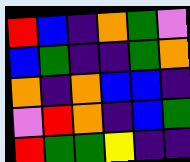[["red", "blue", "indigo", "orange", "green", "violet"], ["blue", "green", "indigo", "indigo", "green", "orange"], ["orange", "indigo", "orange", "blue", "blue", "indigo"], ["violet", "red", "orange", "indigo", "blue", "green"], ["red", "green", "green", "yellow", "indigo", "indigo"]]